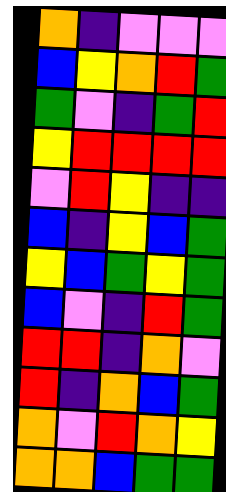[["orange", "indigo", "violet", "violet", "violet"], ["blue", "yellow", "orange", "red", "green"], ["green", "violet", "indigo", "green", "red"], ["yellow", "red", "red", "red", "red"], ["violet", "red", "yellow", "indigo", "indigo"], ["blue", "indigo", "yellow", "blue", "green"], ["yellow", "blue", "green", "yellow", "green"], ["blue", "violet", "indigo", "red", "green"], ["red", "red", "indigo", "orange", "violet"], ["red", "indigo", "orange", "blue", "green"], ["orange", "violet", "red", "orange", "yellow"], ["orange", "orange", "blue", "green", "green"]]